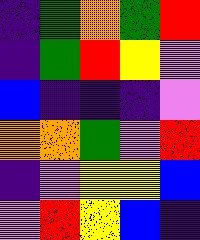[["indigo", "green", "orange", "green", "red"], ["indigo", "green", "red", "yellow", "violet"], ["blue", "indigo", "indigo", "indigo", "violet"], ["orange", "orange", "green", "violet", "red"], ["indigo", "violet", "yellow", "yellow", "blue"], ["violet", "red", "yellow", "blue", "indigo"]]